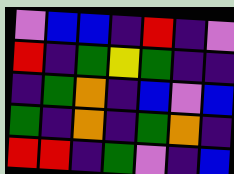[["violet", "blue", "blue", "indigo", "red", "indigo", "violet"], ["red", "indigo", "green", "yellow", "green", "indigo", "indigo"], ["indigo", "green", "orange", "indigo", "blue", "violet", "blue"], ["green", "indigo", "orange", "indigo", "green", "orange", "indigo"], ["red", "red", "indigo", "green", "violet", "indigo", "blue"]]